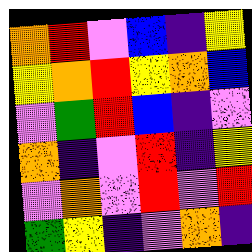[["orange", "red", "violet", "blue", "indigo", "yellow"], ["yellow", "orange", "red", "yellow", "orange", "blue"], ["violet", "green", "red", "blue", "indigo", "violet"], ["orange", "indigo", "violet", "red", "indigo", "yellow"], ["violet", "orange", "violet", "red", "violet", "red"], ["green", "yellow", "indigo", "violet", "orange", "indigo"]]